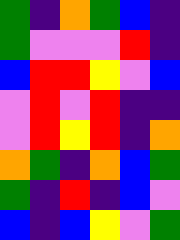[["green", "indigo", "orange", "green", "blue", "indigo"], ["green", "violet", "violet", "violet", "red", "indigo"], ["blue", "red", "red", "yellow", "violet", "blue"], ["violet", "red", "violet", "red", "indigo", "indigo"], ["violet", "red", "yellow", "red", "indigo", "orange"], ["orange", "green", "indigo", "orange", "blue", "green"], ["green", "indigo", "red", "indigo", "blue", "violet"], ["blue", "indigo", "blue", "yellow", "violet", "green"]]